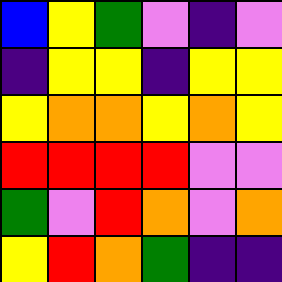[["blue", "yellow", "green", "violet", "indigo", "violet"], ["indigo", "yellow", "yellow", "indigo", "yellow", "yellow"], ["yellow", "orange", "orange", "yellow", "orange", "yellow"], ["red", "red", "red", "red", "violet", "violet"], ["green", "violet", "red", "orange", "violet", "orange"], ["yellow", "red", "orange", "green", "indigo", "indigo"]]